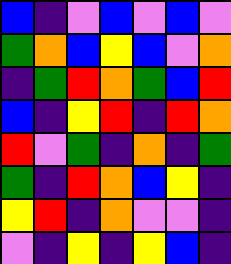[["blue", "indigo", "violet", "blue", "violet", "blue", "violet"], ["green", "orange", "blue", "yellow", "blue", "violet", "orange"], ["indigo", "green", "red", "orange", "green", "blue", "red"], ["blue", "indigo", "yellow", "red", "indigo", "red", "orange"], ["red", "violet", "green", "indigo", "orange", "indigo", "green"], ["green", "indigo", "red", "orange", "blue", "yellow", "indigo"], ["yellow", "red", "indigo", "orange", "violet", "violet", "indigo"], ["violet", "indigo", "yellow", "indigo", "yellow", "blue", "indigo"]]